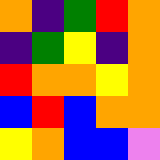[["orange", "indigo", "green", "red", "orange"], ["indigo", "green", "yellow", "indigo", "orange"], ["red", "orange", "orange", "yellow", "orange"], ["blue", "red", "blue", "orange", "orange"], ["yellow", "orange", "blue", "blue", "violet"]]